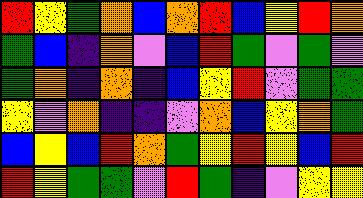[["red", "yellow", "green", "orange", "blue", "orange", "red", "blue", "yellow", "red", "orange"], ["green", "blue", "indigo", "orange", "violet", "blue", "red", "green", "violet", "green", "violet"], ["green", "orange", "indigo", "orange", "indigo", "blue", "yellow", "red", "violet", "green", "green"], ["yellow", "violet", "orange", "indigo", "indigo", "violet", "orange", "blue", "yellow", "orange", "green"], ["blue", "yellow", "blue", "red", "orange", "green", "yellow", "red", "yellow", "blue", "red"], ["red", "yellow", "green", "green", "violet", "red", "green", "indigo", "violet", "yellow", "yellow"]]